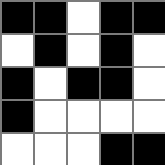[["black", "black", "white", "black", "black"], ["white", "black", "white", "black", "white"], ["black", "white", "black", "black", "white"], ["black", "white", "white", "white", "white"], ["white", "white", "white", "black", "black"]]